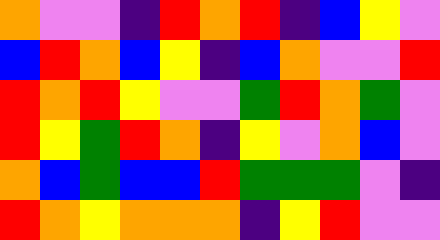[["orange", "violet", "violet", "indigo", "red", "orange", "red", "indigo", "blue", "yellow", "violet"], ["blue", "red", "orange", "blue", "yellow", "indigo", "blue", "orange", "violet", "violet", "red"], ["red", "orange", "red", "yellow", "violet", "violet", "green", "red", "orange", "green", "violet"], ["red", "yellow", "green", "red", "orange", "indigo", "yellow", "violet", "orange", "blue", "violet"], ["orange", "blue", "green", "blue", "blue", "red", "green", "green", "green", "violet", "indigo"], ["red", "orange", "yellow", "orange", "orange", "orange", "indigo", "yellow", "red", "violet", "violet"]]